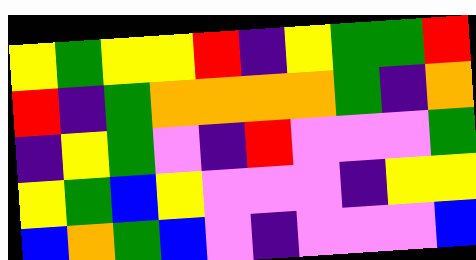[["yellow", "green", "yellow", "yellow", "red", "indigo", "yellow", "green", "green", "red"], ["red", "indigo", "green", "orange", "orange", "orange", "orange", "green", "indigo", "orange"], ["indigo", "yellow", "green", "violet", "indigo", "red", "violet", "violet", "violet", "green"], ["yellow", "green", "blue", "yellow", "violet", "violet", "violet", "indigo", "yellow", "yellow"], ["blue", "orange", "green", "blue", "violet", "indigo", "violet", "violet", "violet", "blue"]]